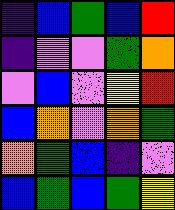[["indigo", "blue", "green", "blue", "red"], ["indigo", "violet", "violet", "green", "orange"], ["violet", "blue", "violet", "yellow", "red"], ["blue", "orange", "violet", "orange", "green"], ["orange", "green", "blue", "indigo", "violet"], ["blue", "green", "blue", "green", "yellow"]]